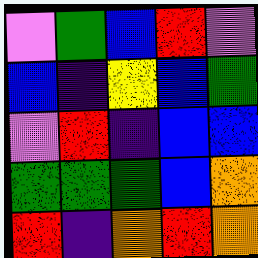[["violet", "green", "blue", "red", "violet"], ["blue", "indigo", "yellow", "blue", "green"], ["violet", "red", "indigo", "blue", "blue"], ["green", "green", "green", "blue", "orange"], ["red", "indigo", "orange", "red", "orange"]]